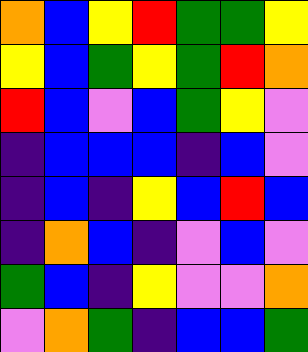[["orange", "blue", "yellow", "red", "green", "green", "yellow"], ["yellow", "blue", "green", "yellow", "green", "red", "orange"], ["red", "blue", "violet", "blue", "green", "yellow", "violet"], ["indigo", "blue", "blue", "blue", "indigo", "blue", "violet"], ["indigo", "blue", "indigo", "yellow", "blue", "red", "blue"], ["indigo", "orange", "blue", "indigo", "violet", "blue", "violet"], ["green", "blue", "indigo", "yellow", "violet", "violet", "orange"], ["violet", "orange", "green", "indigo", "blue", "blue", "green"]]